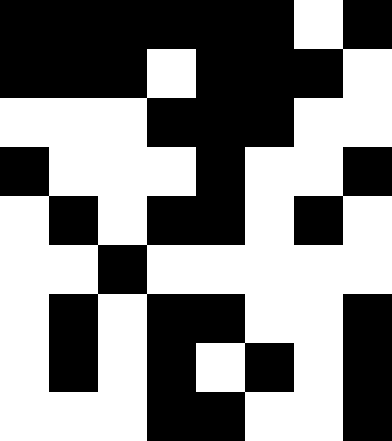[["black", "black", "black", "black", "black", "black", "white", "black"], ["black", "black", "black", "white", "black", "black", "black", "white"], ["white", "white", "white", "black", "black", "black", "white", "white"], ["black", "white", "white", "white", "black", "white", "white", "black"], ["white", "black", "white", "black", "black", "white", "black", "white"], ["white", "white", "black", "white", "white", "white", "white", "white"], ["white", "black", "white", "black", "black", "white", "white", "black"], ["white", "black", "white", "black", "white", "black", "white", "black"], ["white", "white", "white", "black", "black", "white", "white", "black"]]